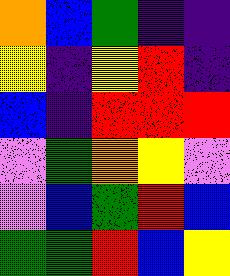[["orange", "blue", "green", "indigo", "indigo"], ["yellow", "indigo", "yellow", "red", "indigo"], ["blue", "indigo", "red", "red", "red"], ["violet", "green", "orange", "yellow", "violet"], ["violet", "blue", "green", "red", "blue"], ["green", "green", "red", "blue", "yellow"]]